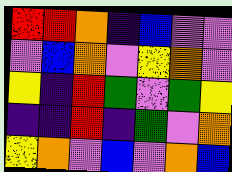[["red", "red", "orange", "indigo", "blue", "violet", "violet"], ["violet", "blue", "orange", "violet", "yellow", "orange", "violet"], ["yellow", "indigo", "red", "green", "violet", "green", "yellow"], ["indigo", "indigo", "red", "indigo", "green", "violet", "orange"], ["yellow", "orange", "violet", "blue", "violet", "orange", "blue"]]